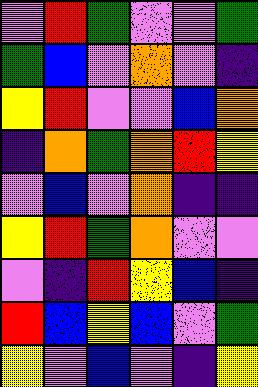[["violet", "red", "green", "violet", "violet", "green"], ["green", "blue", "violet", "orange", "violet", "indigo"], ["yellow", "red", "violet", "violet", "blue", "orange"], ["indigo", "orange", "green", "orange", "red", "yellow"], ["violet", "blue", "violet", "orange", "indigo", "indigo"], ["yellow", "red", "green", "orange", "violet", "violet"], ["violet", "indigo", "red", "yellow", "blue", "indigo"], ["red", "blue", "yellow", "blue", "violet", "green"], ["yellow", "violet", "blue", "violet", "indigo", "yellow"]]